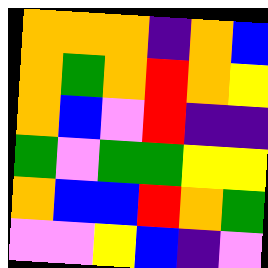[["orange", "orange", "orange", "indigo", "orange", "blue"], ["orange", "green", "orange", "red", "orange", "yellow"], ["orange", "blue", "violet", "red", "indigo", "indigo"], ["green", "violet", "green", "green", "yellow", "yellow"], ["orange", "blue", "blue", "red", "orange", "green"], ["violet", "violet", "yellow", "blue", "indigo", "violet"]]